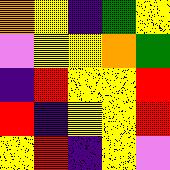[["orange", "yellow", "indigo", "green", "yellow"], ["violet", "yellow", "yellow", "orange", "green"], ["indigo", "red", "yellow", "yellow", "red"], ["red", "indigo", "yellow", "yellow", "red"], ["yellow", "red", "indigo", "yellow", "violet"]]